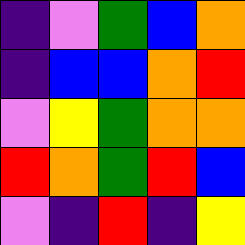[["indigo", "violet", "green", "blue", "orange"], ["indigo", "blue", "blue", "orange", "red"], ["violet", "yellow", "green", "orange", "orange"], ["red", "orange", "green", "red", "blue"], ["violet", "indigo", "red", "indigo", "yellow"]]